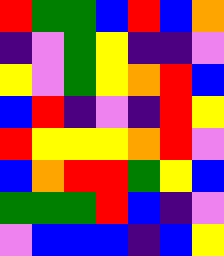[["red", "green", "green", "blue", "red", "blue", "orange"], ["indigo", "violet", "green", "yellow", "indigo", "indigo", "violet"], ["yellow", "violet", "green", "yellow", "orange", "red", "blue"], ["blue", "red", "indigo", "violet", "indigo", "red", "yellow"], ["red", "yellow", "yellow", "yellow", "orange", "red", "violet"], ["blue", "orange", "red", "red", "green", "yellow", "blue"], ["green", "green", "green", "red", "blue", "indigo", "violet"], ["violet", "blue", "blue", "blue", "indigo", "blue", "yellow"]]